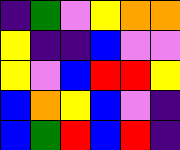[["indigo", "green", "violet", "yellow", "orange", "orange"], ["yellow", "indigo", "indigo", "blue", "violet", "violet"], ["yellow", "violet", "blue", "red", "red", "yellow"], ["blue", "orange", "yellow", "blue", "violet", "indigo"], ["blue", "green", "red", "blue", "red", "indigo"]]